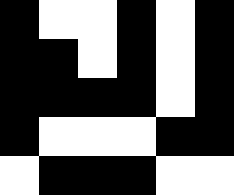[["black", "white", "white", "black", "white", "black"], ["black", "black", "white", "black", "white", "black"], ["black", "black", "black", "black", "white", "black"], ["black", "white", "white", "white", "black", "black"], ["white", "black", "black", "black", "white", "white"]]